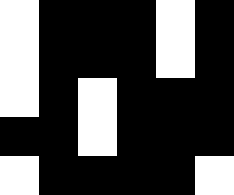[["white", "black", "black", "black", "white", "black"], ["white", "black", "black", "black", "white", "black"], ["white", "black", "white", "black", "black", "black"], ["black", "black", "white", "black", "black", "black"], ["white", "black", "black", "black", "black", "white"]]